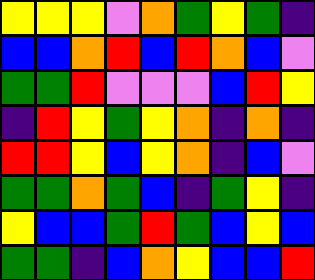[["yellow", "yellow", "yellow", "violet", "orange", "green", "yellow", "green", "indigo"], ["blue", "blue", "orange", "red", "blue", "red", "orange", "blue", "violet"], ["green", "green", "red", "violet", "violet", "violet", "blue", "red", "yellow"], ["indigo", "red", "yellow", "green", "yellow", "orange", "indigo", "orange", "indigo"], ["red", "red", "yellow", "blue", "yellow", "orange", "indigo", "blue", "violet"], ["green", "green", "orange", "green", "blue", "indigo", "green", "yellow", "indigo"], ["yellow", "blue", "blue", "green", "red", "green", "blue", "yellow", "blue"], ["green", "green", "indigo", "blue", "orange", "yellow", "blue", "blue", "red"]]